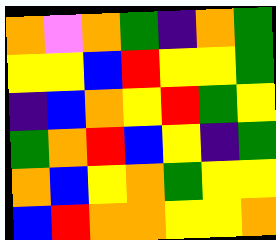[["orange", "violet", "orange", "green", "indigo", "orange", "green"], ["yellow", "yellow", "blue", "red", "yellow", "yellow", "green"], ["indigo", "blue", "orange", "yellow", "red", "green", "yellow"], ["green", "orange", "red", "blue", "yellow", "indigo", "green"], ["orange", "blue", "yellow", "orange", "green", "yellow", "yellow"], ["blue", "red", "orange", "orange", "yellow", "yellow", "orange"]]